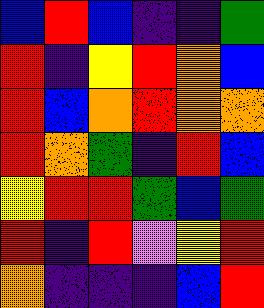[["blue", "red", "blue", "indigo", "indigo", "green"], ["red", "indigo", "yellow", "red", "orange", "blue"], ["red", "blue", "orange", "red", "orange", "orange"], ["red", "orange", "green", "indigo", "red", "blue"], ["yellow", "red", "red", "green", "blue", "green"], ["red", "indigo", "red", "violet", "yellow", "red"], ["orange", "indigo", "indigo", "indigo", "blue", "red"]]